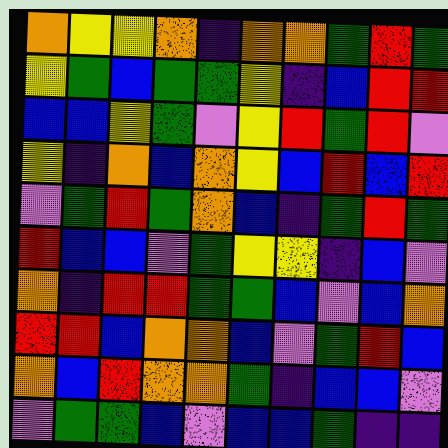[["orange", "yellow", "yellow", "orange", "indigo", "orange", "orange", "green", "red", "green"], ["yellow", "green", "blue", "green", "green", "yellow", "indigo", "blue", "red", "red"], ["blue", "blue", "yellow", "green", "violet", "yellow", "red", "green", "red", "violet"], ["yellow", "indigo", "orange", "blue", "orange", "yellow", "blue", "red", "blue", "red"], ["violet", "green", "red", "green", "orange", "blue", "indigo", "green", "red", "green"], ["red", "blue", "blue", "violet", "green", "yellow", "yellow", "indigo", "blue", "violet"], ["orange", "indigo", "red", "red", "green", "green", "blue", "violet", "blue", "orange"], ["red", "red", "blue", "orange", "orange", "blue", "violet", "green", "red", "blue"], ["orange", "blue", "red", "orange", "orange", "green", "indigo", "blue", "blue", "violet"], ["violet", "green", "green", "blue", "violet", "blue", "blue", "green", "indigo", "indigo"]]